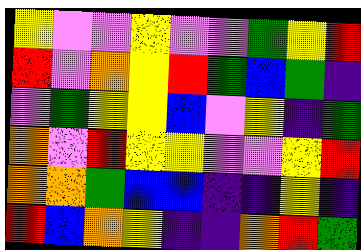[["yellow", "violet", "violet", "yellow", "violet", "violet", "green", "yellow", "red"], ["red", "violet", "orange", "yellow", "red", "green", "blue", "green", "indigo"], ["violet", "green", "yellow", "yellow", "blue", "violet", "yellow", "indigo", "green"], ["orange", "violet", "red", "yellow", "yellow", "violet", "violet", "yellow", "red"], ["orange", "orange", "green", "blue", "blue", "indigo", "indigo", "yellow", "indigo"], ["red", "blue", "orange", "yellow", "indigo", "indigo", "orange", "red", "green"]]